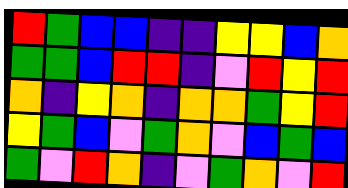[["red", "green", "blue", "blue", "indigo", "indigo", "yellow", "yellow", "blue", "orange"], ["green", "green", "blue", "red", "red", "indigo", "violet", "red", "yellow", "red"], ["orange", "indigo", "yellow", "orange", "indigo", "orange", "orange", "green", "yellow", "red"], ["yellow", "green", "blue", "violet", "green", "orange", "violet", "blue", "green", "blue"], ["green", "violet", "red", "orange", "indigo", "violet", "green", "orange", "violet", "red"]]